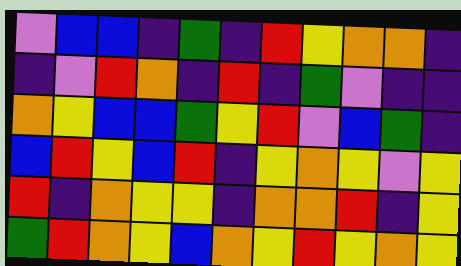[["violet", "blue", "blue", "indigo", "green", "indigo", "red", "yellow", "orange", "orange", "indigo"], ["indigo", "violet", "red", "orange", "indigo", "red", "indigo", "green", "violet", "indigo", "indigo"], ["orange", "yellow", "blue", "blue", "green", "yellow", "red", "violet", "blue", "green", "indigo"], ["blue", "red", "yellow", "blue", "red", "indigo", "yellow", "orange", "yellow", "violet", "yellow"], ["red", "indigo", "orange", "yellow", "yellow", "indigo", "orange", "orange", "red", "indigo", "yellow"], ["green", "red", "orange", "yellow", "blue", "orange", "yellow", "red", "yellow", "orange", "yellow"]]